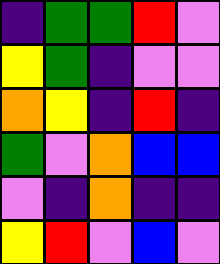[["indigo", "green", "green", "red", "violet"], ["yellow", "green", "indigo", "violet", "violet"], ["orange", "yellow", "indigo", "red", "indigo"], ["green", "violet", "orange", "blue", "blue"], ["violet", "indigo", "orange", "indigo", "indigo"], ["yellow", "red", "violet", "blue", "violet"]]